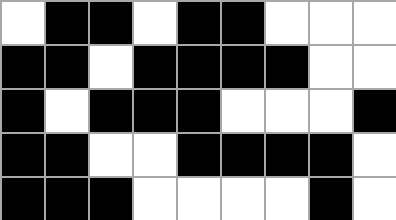[["white", "black", "black", "white", "black", "black", "white", "white", "white"], ["black", "black", "white", "black", "black", "black", "black", "white", "white"], ["black", "white", "black", "black", "black", "white", "white", "white", "black"], ["black", "black", "white", "white", "black", "black", "black", "black", "white"], ["black", "black", "black", "white", "white", "white", "white", "black", "white"]]